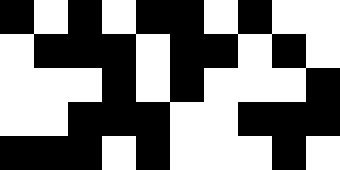[["black", "white", "black", "white", "black", "black", "white", "black", "white", "white"], ["white", "black", "black", "black", "white", "black", "black", "white", "black", "white"], ["white", "white", "white", "black", "white", "black", "white", "white", "white", "black"], ["white", "white", "black", "black", "black", "white", "white", "black", "black", "black"], ["black", "black", "black", "white", "black", "white", "white", "white", "black", "white"]]